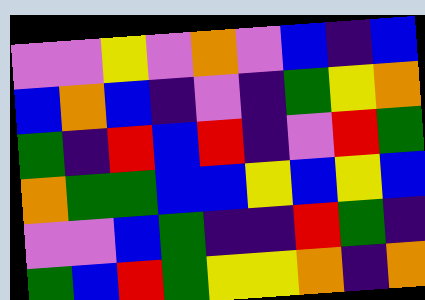[["violet", "violet", "yellow", "violet", "orange", "violet", "blue", "indigo", "blue"], ["blue", "orange", "blue", "indigo", "violet", "indigo", "green", "yellow", "orange"], ["green", "indigo", "red", "blue", "red", "indigo", "violet", "red", "green"], ["orange", "green", "green", "blue", "blue", "yellow", "blue", "yellow", "blue"], ["violet", "violet", "blue", "green", "indigo", "indigo", "red", "green", "indigo"], ["green", "blue", "red", "green", "yellow", "yellow", "orange", "indigo", "orange"]]